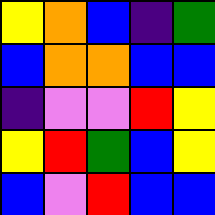[["yellow", "orange", "blue", "indigo", "green"], ["blue", "orange", "orange", "blue", "blue"], ["indigo", "violet", "violet", "red", "yellow"], ["yellow", "red", "green", "blue", "yellow"], ["blue", "violet", "red", "blue", "blue"]]